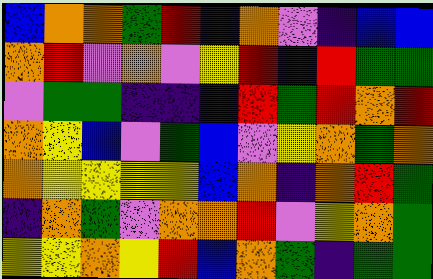[["blue", "orange", "orange", "green", "red", "indigo", "orange", "violet", "indigo", "blue", "blue"], ["orange", "red", "violet", "orange", "violet", "yellow", "red", "indigo", "red", "green", "green"], ["violet", "green", "green", "indigo", "indigo", "indigo", "red", "green", "red", "orange", "red"], ["orange", "yellow", "blue", "violet", "green", "blue", "violet", "yellow", "orange", "green", "orange"], ["orange", "yellow", "yellow", "yellow", "yellow", "blue", "orange", "indigo", "orange", "red", "green"], ["indigo", "orange", "green", "violet", "orange", "orange", "red", "violet", "yellow", "orange", "green"], ["yellow", "yellow", "orange", "yellow", "red", "blue", "orange", "green", "indigo", "green", "green"]]